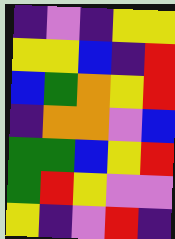[["indigo", "violet", "indigo", "yellow", "yellow"], ["yellow", "yellow", "blue", "indigo", "red"], ["blue", "green", "orange", "yellow", "red"], ["indigo", "orange", "orange", "violet", "blue"], ["green", "green", "blue", "yellow", "red"], ["green", "red", "yellow", "violet", "violet"], ["yellow", "indigo", "violet", "red", "indigo"]]